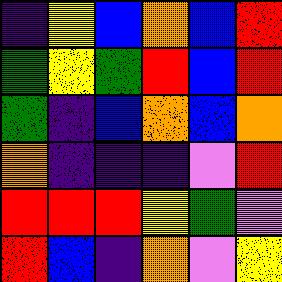[["indigo", "yellow", "blue", "orange", "blue", "red"], ["green", "yellow", "green", "red", "blue", "red"], ["green", "indigo", "blue", "orange", "blue", "orange"], ["orange", "indigo", "indigo", "indigo", "violet", "red"], ["red", "red", "red", "yellow", "green", "violet"], ["red", "blue", "indigo", "orange", "violet", "yellow"]]